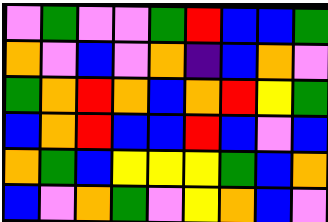[["violet", "green", "violet", "violet", "green", "red", "blue", "blue", "green"], ["orange", "violet", "blue", "violet", "orange", "indigo", "blue", "orange", "violet"], ["green", "orange", "red", "orange", "blue", "orange", "red", "yellow", "green"], ["blue", "orange", "red", "blue", "blue", "red", "blue", "violet", "blue"], ["orange", "green", "blue", "yellow", "yellow", "yellow", "green", "blue", "orange"], ["blue", "violet", "orange", "green", "violet", "yellow", "orange", "blue", "violet"]]